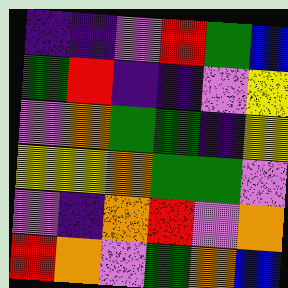[["indigo", "indigo", "violet", "red", "green", "blue"], ["green", "red", "indigo", "indigo", "violet", "yellow"], ["violet", "orange", "green", "green", "indigo", "yellow"], ["yellow", "yellow", "orange", "green", "green", "violet"], ["violet", "indigo", "orange", "red", "violet", "orange"], ["red", "orange", "violet", "green", "orange", "blue"]]